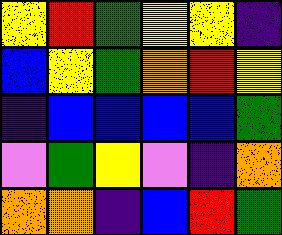[["yellow", "red", "green", "yellow", "yellow", "indigo"], ["blue", "yellow", "green", "orange", "red", "yellow"], ["indigo", "blue", "blue", "blue", "blue", "green"], ["violet", "green", "yellow", "violet", "indigo", "orange"], ["orange", "orange", "indigo", "blue", "red", "green"]]